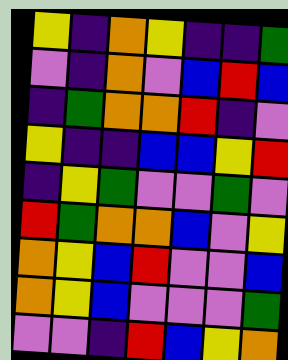[["yellow", "indigo", "orange", "yellow", "indigo", "indigo", "green"], ["violet", "indigo", "orange", "violet", "blue", "red", "blue"], ["indigo", "green", "orange", "orange", "red", "indigo", "violet"], ["yellow", "indigo", "indigo", "blue", "blue", "yellow", "red"], ["indigo", "yellow", "green", "violet", "violet", "green", "violet"], ["red", "green", "orange", "orange", "blue", "violet", "yellow"], ["orange", "yellow", "blue", "red", "violet", "violet", "blue"], ["orange", "yellow", "blue", "violet", "violet", "violet", "green"], ["violet", "violet", "indigo", "red", "blue", "yellow", "orange"]]